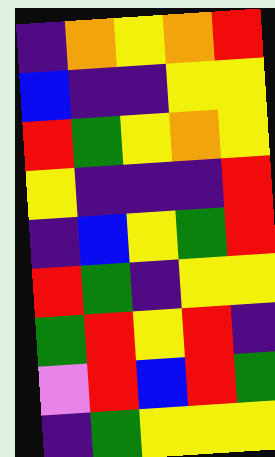[["indigo", "orange", "yellow", "orange", "red"], ["blue", "indigo", "indigo", "yellow", "yellow"], ["red", "green", "yellow", "orange", "yellow"], ["yellow", "indigo", "indigo", "indigo", "red"], ["indigo", "blue", "yellow", "green", "red"], ["red", "green", "indigo", "yellow", "yellow"], ["green", "red", "yellow", "red", "indigo"], ["violet", "red", "blue", "red", "green"], ["indigo", "green", "yellow", "yellow", "yellow"]]